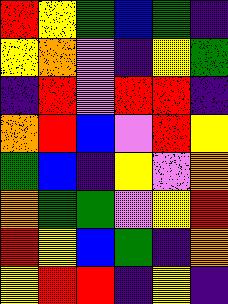[["red", "yellow", "green", "blue", "green", "indigo"], ["yellow", "orange", "violet", "indigo", "yellow", "green"], ["indigo", "red", "violet", "red", "red", "indigo"], ["orange", "red", "blue", "violet", "red", "yellow"], ["green", "blue", "indigo", "yellow", "violet", "orange"], ["orange", "green", "green", "violet", "yellow", "red"], ["red", "yellow", "blue", "green", "indigo", "orange"], ["yellow", "red", "red", "indigo", "yellow", "indigo"]]